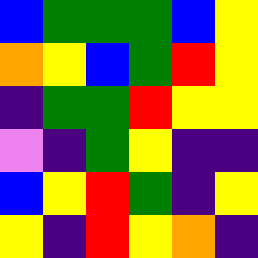[["blue", "green", "green", "green", "blue", "yellow"], ["orange", "yellow", "blue", "green", "red", "yellow"], ["indigo", "green", "green", "red", "yellow", "yellow"], ["violet", "indigo", "green", "yellow", "indigo", "indigo"], ["blue", "yellow", "red", "green", "indigo", "yellow"], ["yellow", "indigo", "red", "yellow", "orange", "indigo"]]